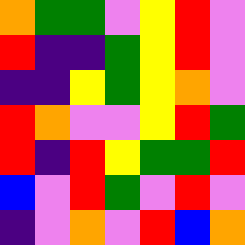[["orange", "green", "green", "violet", "yellow", "red", "violet"], ["red", "indigo", "indigo", "green", "yellow", "red", "violet"], ["indigo", "indigo", "yellow", "green", "yellow", "orange", "violet"], ["red", "orange", "violet", "violet", "yellow", "red", "green"], ["red", "indigo", "red", "yellow", "green", "green", "red"], ["blue", "violet", "red", "green", "violet", "red", "violet"], ["indigo", "violet", "orange", "violet", "red", "blue", "orange"]]